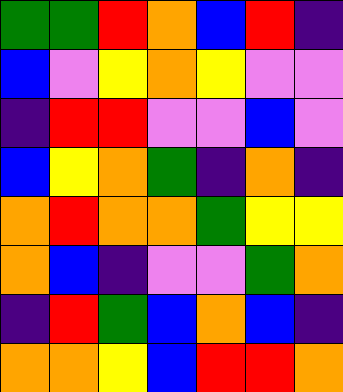[["green", "green", "red", "orange", "blue", "red", "indigo"], ["blue", "violet", "yellow", "orange", "yellow", "violet", "violet"], ["indigo", "red", "red", "violet", "violet", "blue", "violet"], ["blue", "yellow", "orange", "green", "indigo", "orange", "indigo"], ["orange", "red", "orange", "orange", "green", "yellow", "yellow"], ["orange", "blue", "indigo", "violet", "violet", "green", "orange"], ["indigo", "red", "green", "blue", "orange", "blue", "indigo"], ["orange", "orange", "yellow", "blue", "red", "red", "orange"]]